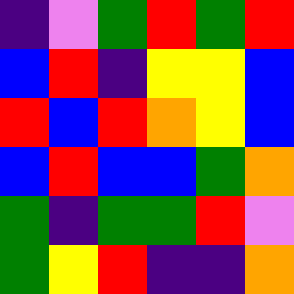[["indigo", "violet", "green", "red", "green", "red"], ["blue", "red", "indigo", "yellow", "yellow", "blue"], ["red", "blue", "red", "orange", "yellow", "blue"], ["blue", "red", "blue", "blue", "green", "orange"], ["green", "indigo", "green", "green", "red", "violet"], ["green", "yellow", "red", "indigo", "indigo", "orange"]]